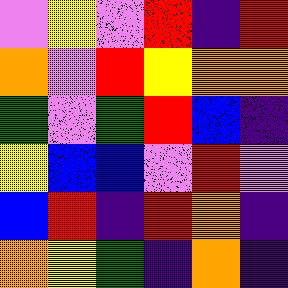[["violet", "yellow", "violet", "red", "indigo", "red"], ["orange", "violet", "red", "yellow", "orange", "orange"], ["green", "violet", "green", "red", "blue", "indigo"], ["yellow", "blue", "blue", "violet", "red", "violet"], ["blue", "red", "indigo", "red", "orange", "indigo"], ["orange", "yellow", "green", "indigo", "orange", "indigo"]]